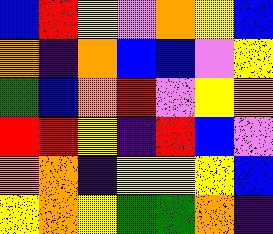[["blue", "red", "yellow", "violet", "orange", "yellow", "blue"], ["orange", "indigo", "orange", "blue", "blue", "violet", "yellow"], ["green", "blue", "orange", "red", "violet", "yellow", "orange"], ["red", "red", "yellow", "indigo", "red", "blue", "violet"], ["orange", "orange", "indigo", "yellow", "yellow", "yellow", "blue"], ["yellow", "orange", "yellow", "green", "green", "orange", "indigo"]]